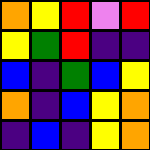[["orange", "yellow", "red", "violet", "red"], ["yellow", "green", "red", "indigo", "indigo"], ["blue", "indigo", "green", "blue", "yellow"], ["orange", "indigo", "blue", "yellow", "orange"], ["indigo", "blue", "indigo", "yellow", "orange"]]